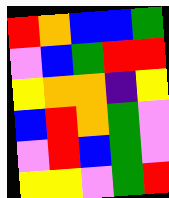[["red", "orange", "blue", "blue", "green"], ["violet", "blue", "green", "red", "red"], ["yellow", "orange", "orange", "indigo", "yellow"], ["blue", "red", "orange", "green", "violet"], ["violet", "red", "blue", "green", "violet"], ["yellow", "yellow", "violet", "green", "red"]]